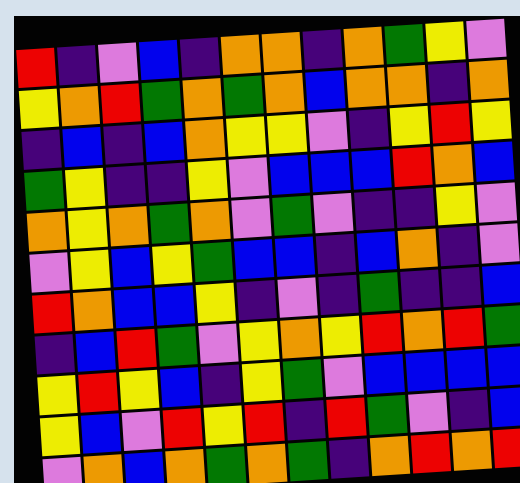[["red", "indigo", "violet", "blue", "indigo", "orange", "orange", "indigo", "orange", "green", "yellow", "violet"], ["yellow", "orange", "red", "green", "orange", "green", "orange", "blue", "orange", "orange", "indigo", "orange"], ["indigo", "blue", "indigo", "blue", "orange", "yellow", "yellow", "violet", "indigo", "yellow", "red", "yellow"], ["green", "yellow", "indigo", "indigo", "yellow", "violet", "blue", "blue", "blue", "red", "orange", "blue"], ["orange", "yellow", "orange", "green", "orange", "violet", "green", "violet", "indigo", "indigo", "yellow", "violet"], ["violet", "yellow", "blue", "yellow", "green", "blue", "blue", "indigo", "blue", "orange", "indigo", "violet"], ["red", "orange", "blue", "blue", "yellow", "indigo", "violet", "indigo", "green", "indigo", "indigo", "blue"], ["indigo", "blue", "red", "green", "violet", "yellow", "orange", "yellow", "red", "orange", "red", "green"], ["yellow", "red", "yellow", "blue", "indigo", "yellow", "green", "violet", "blue", "blue", "blue", "blue"], ["yellow", "blue", "violet", "red", "yellow", "red", "indigo", "red", "green", "violet", "indigo", "blue"], ["violet", "orange", "blue", "orange", "green", "orange", "green", "indigo", "orange", "red", "orange", "red"]]